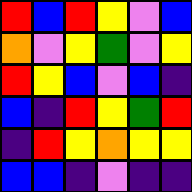[["red", "blue", "red", "yellow", "violet", "blue"], ["orange", "violet", "yellow", "green", "violet", "yellow"], ["red", "yellow", "blue", "violet", "blue", "indigo"], ["blue", "indigo", "red", "yellow", "green", "red"], ["indigo", "red", "yellow", "orange", "yellow", "yellow"], ["blue", "blue", "indigo", "violet", "indigo", "indigo"]]